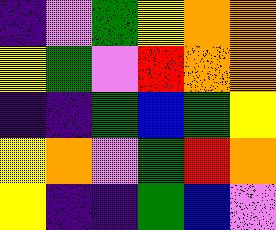[["indigo", "violet", "green", "yellow", "orange", "orange"], ["yellow", "green", "violet", "red", "orange", "orange"], ["indigo", "indigo", "green", "blue", "green", "yellow"], ["yellow", "orange", "violet", "green", "red", "orange"], ["yellow", "indigo", "indigo", "green", "blue", "violet"]]